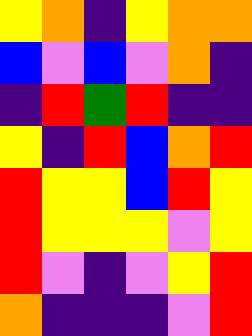[["yellow", "orange", "indigo", "yellow", "orange", "orange"], ["blue", "violet", "blue", "violet", "orange", "indigo"], ["indigo", "red", "green", "red", "indigo", "indigo"], ["yellow", "indigo", "red", "blue", "orange", "red"], ["red", "yellow", "yellow", "blue", "red", "yellow"], ["red", "yellow", "yellow", "yellow", "violet", "yellow"], ["red", "violet", "indigo", "violet", "yellow", "red"], ["orange", "indigo", "indigo", "indigo", "violet", "red"]]